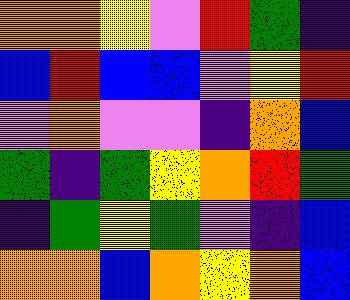[["orange", "orange", "yellow", "violet", "red", "green", "indigo"], ["blue", "red", "blue", "blue", "violet", "yellow", "red"], ["violet", "orange", "violet", "violet", "indigo", "orange", "blue"], ["green", "indigo", "green", "yellow", "orange", "red", "green"], ["indigo", "green", "yellow", "green", "violet", "indigo", "blue"], ["orange", "orange", "blue", "orange", "yellow", "orange", "blue"]]